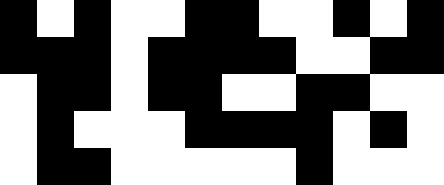[["black", "white", "black", "white", "white", "black", "black", "white", "white", "black", "white", "black"], ["black", "black", "black", "white", "black", "black", "black", "black", "white", "white", "black", "black"], ["white", "black", "black", "white", "black", "black", "white", "white", "black", "black", "white", "white"], ["white", "black", "white", "white", "white", "black", "black", "black", "black", "white", "black", "white"], ["white", "black", "black", "white", "white", "white", "white", "white", "black", "white", "white", "white"]]